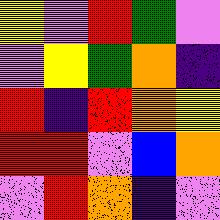[["yellow", "violet", "red", "green", "violet"], ["violet", "yellow", "green", "orange", "indigo"], ["red", "indigo", "red", "orange", "yellow"], ["red", "red", "violet", "blue", "orange"], ["violet", "red", "orange", "indigo", "violet"]]